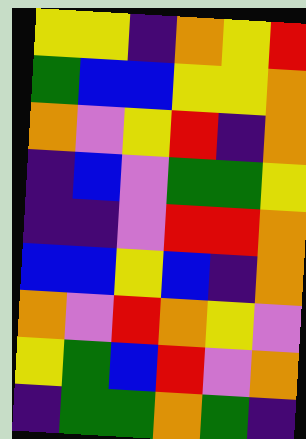[["yellow", "yellow", "indigo", "orange", "yellow", "red"], ["green", "blue", "blue", "yellow", "yellow", "orange"], ["orange", "violet", "yellow", "red", "indigo", "orange"], ["indigo", "blue", "violet", "green", "green", "yellow"], ["indigo", "indigo", "violet", "red", "red", "orange"], ["blue", "blue", "yellow", "blue", "indigo", "orange"], ["orange", "violet", "red", "orange", "yellow", "violet"], ["yellow", "green", "blue", "red", "violet", "orange"], ["indigo", "green", "green", "orange", "green", "indigo"]]